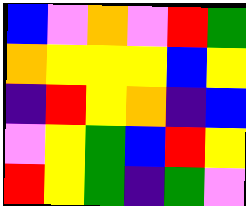[["blue", "violet", "orange", "violet", "red", "green"], ["orange", "yellow", "yellow", "yellow", "blue", "yellow"], ["indigo", "red", "yellow", "orange", "indigo", "blue"], ["violet", "yellow", "green", "blue", "red", "yellow"], ["red", "yellow", "green", "indigo", "green", "violet"]]